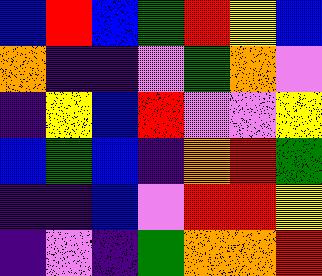[["blue", "red", "blue", "green", "red", "yellow", "blue"], ["orange", "indigo", "indigo", "violet", "green", "orange", "violet"], ["indigo", "yellow", "blue", "red", "violet", "violet", "yellow"], ["blue", "green", "blue", "indigo", "orange", "red", "green"], ["indigo", "indigo", "blue", "violet", "red", "red", "yellow"], ["indigo", "violet", "indigo", "green", "orange", "orange", "red"]]